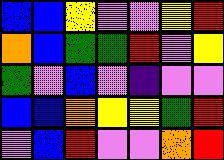[["blue", "blue", "yellow", "violet", "violet", "yellow", "red"], ["orange", "blue", "green", "green", "red", "violet", "yellow"], ["green", "violet", "blue", "violet", "indigo", "violet", "violet"], ["blue", "blue", "orange", "yellow", "yellow", "green", "red"], ["violet", "blue", "red", "violet", "violet", "orange", "red"]]